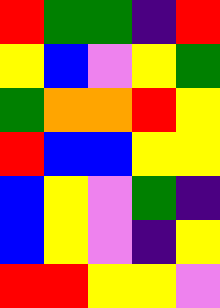[["red", "green", "green", "indigo", "red"], ["yellow", "blue", "violet", "yellow", "green"], ["green", "orange", "orange", "red", "yellow"], ["red", "blue", "blue", "yellow", "yellow"], ["blue", "yellow", "violet", "green", "indigo"], ["blue", "yellow", "violet", "indigo", "yellow"], ["red", "red", "yellow", "yellow", "violet"]]